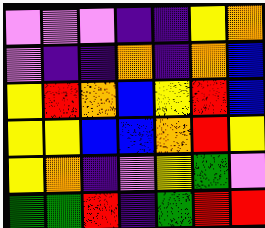[["violet", "violet", "violet", "indigo", "indigo", "yellow", "orange"], ["violet", "indigo", "indigo", "orange", "indigo", "orange", "blue"], ["yellow", "red", "orange", "blue", "yellow", "red", "blue"], ["yellow", "yellow", "blue", "blue", "orange", "red", "yellow"], ["yellow", "orange", "indigo", "violet", "yellow", "green", "violet"], ["green", "green", "red", "indigo", "green", "red", "red"]]